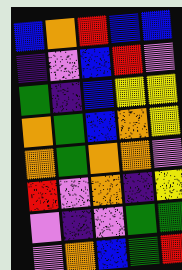[["blue", "orange", "red", "blue", "blue"], ["indigo", "violet", "blue", "red", "violet"], ["green", "indigo", "blue", "yellow", "yellow"], ["orange", "green", "blue", "orange", "yellow"], ["orange", "green", "orange", "orange", "violet"], ["red", "violet", "orange", "indigo", "yellow"], ["violet", "indigo", "violet", "green", "green"], ["violet", "orange", "blue", "green", "red"]]